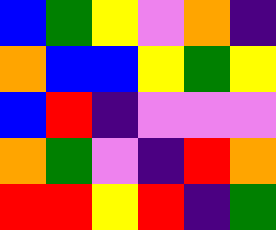[["blue", "green", "yellow", "violet", "orange", "indigo"], ["orange", "blue", "blue", "yellow", "green", "yellow"], ["blue", "red", "indigo", "violet", "violet", "violet"], ["orange", "green", "violet", "indigo", "red", "orange"], ["red", "red", "yellow", "red", "indigo", "green"]]